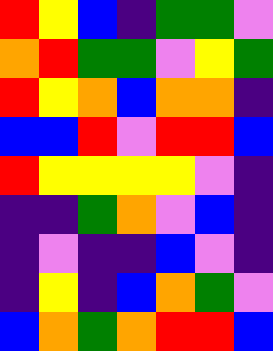[["red", "yellow", "blue", "indigo", "green", "green", "violet"], ["orange", "red", "green", "green", "violet", "yellow", "green"], ["red", "yellow", "orange", "blue", "orange", "orange", "indigo"], ["blue", "blue", "red", "violet", "red", "red", "blue"], ["red", "yellow", "yellow", "yellow", "yellow", "violet", "indigo"], ["indigo", "indigo", "green", "orange", "violet", "blue", "indigo"], ["indigo", "violet", "indigo", "indigo", "blue", "violet", "indigo"], ["indigo", "yellow", "indigo", "blue", "orange", "green", "violet"], ["blue", "orange", "green", "orange", "red", "red", "blue"]]